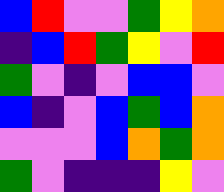[["blue", "red", "violet", "violet", "green", "yellow", "orange"], ["indigo", "blue", "red", "green", "yellow", "violet", "red"], ["green", "violet", "indigo", "violet", "blue", "blue", "violet"], ["blue", "indigo", "violet", "blue", "green", "blue", "orange"], ["violet", "violet", "violet", "blue", "orange", "green", "orange"], ["green", "violet", "indigo", "indigo", "indigo", "yellow", "violet"]]